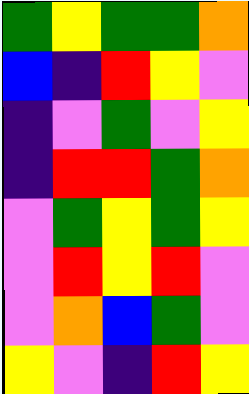[["green", "yellow", "green", "green", "orange"], ["blue", "indigo", "red", "yellow", "violet"], ["indigo", "violet", "green", "violet", "yellow"], ["indigo", "red", "red", "green", "orange"], ["violet", "green", "yellow", "green", "yellow"], ["violet", "red", "yellow", "red", "violet"], ["violet", "orange", "blue", "green", "violet"], ["yellow", "violet", "indigo", "red", "yellow"]]